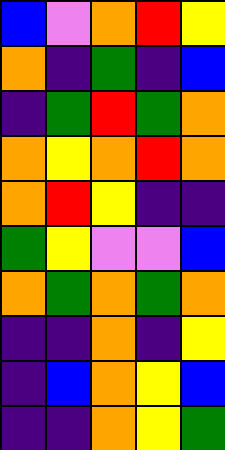[["blue", "violet", "orange", "red", "yellow"], ["orange", "indigo", "green", "indigo", "blue"], ["indigo", "green", "red", "green", "orange"], ["orange", "yellow", "orange", "red", "orange"], ["orange", "red", "yellow", "indigo", "indigo"], ["green", "yellow", "violet", "violet", "blue"], ["orange", "green", "orange", "green", "orange"], ["indigo", "indigo", "orange", "indigo", "yellow"], ["indigo", "blue", "orange", "yellow", "blue"], ["indigo", "indigo", "orange", "yellow", "green"]]